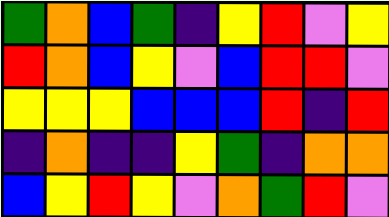[["green", "orange", "blue", "green", "indigo", "yellow", "red", "violet", "yellow"], ["red", "orange", "blue", "yellow", "violet", "blue", "red", "red", "violet"], ["yellow", "yellow", "yellow", "blue", "blue", "blue", "red", "indigo", "red"], ["indigo", "orange", "indigo", "indigo", "yellow", "green", "indigo", "orange", "orange"], ["blue", "yellow", "red", "yellow", "violet", "orange", "green", "red", "violet"]]